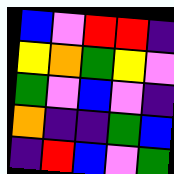[["blue", "violet", "red", "red", "indigo"], ["yellow", "orange", "green", "yellow", "violet"], ["green", "violet", "blue", "violet", "indigo"], ["orange", "indigo", "indigo", "green", "blue"], ["indigo", "red", "blue", "violet", "green"]]